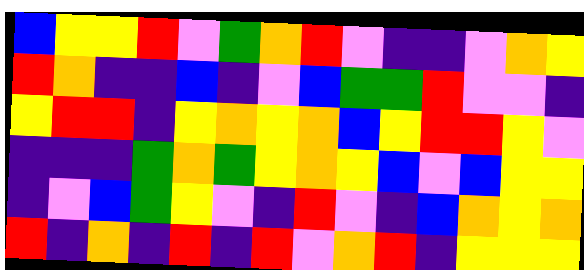[["blue", "yellow", "yellow", "red", "violet", "green", "orange", "red", "violet", "indigo", "indigo", "violet", "orange", "yellow"], ["red", "orange", "indigo", "indigo", "blue", "indigo", "violet", "blue", "green", "green", "red", "violet", "violet", "indigo"], ["yellow", "red", "red", "indigo", "yellow", "orange", "yellow", "orange", "blue", "yellow", "red", "red", "yellow", "violet"], ["indigo", "indigo", "indigo", "green", "orange", "green", "yellow", "orange", "yellow", "blue", "violet", "blue", "yellow", "yellow"], ["indigo", "violet", "blue", "green", "yellow", "violet", "indigo", "red", "violet", "indigo", "blue", "orange", "yellow", "orange"], ["red", "indigo", "orange", "indigo", "red", "indigo", "red", "violet", "orange", "red", "indigo", "yellow", "yellow", "yellow"]]